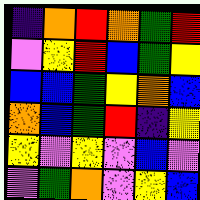[["indigo", "orange", "red", "orange", "green", "red"], ["violet", "yellow", "red", "blue", "green", "yellow"], ["blue", "blue", "green", "yellow", "orange", "blue"], ["orange", "blue", "green", "red", "indigo", "yellow"], ["yellow", "violet", "yellow", "violet", "blue", "violet"], ["violet", "green", "orange", "violet", "yellow", "blue"]]